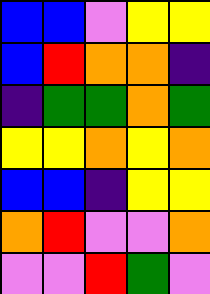[["blue", "blue", "violet", "yellow", "yellow"], ["blue", "red", "orange", "orange", "indigo"], ["indigo", "green", "green", "orange", "green"], ["yellow", "yellow", "orange", "yellow", "orange"], ["blue", "blue", "indigo", "yellow", "yellow"], ["orange", "red", "violet", "violet", "orange"], ["violet", "violet", "red", "green", "violet"]]